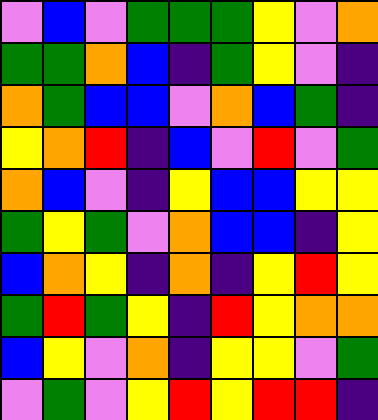[["violet", "blue", "violet", "green", "green", "green", "yellow", "violet", "orange"], ["green", "green", "orange", "blue", "indigo", "green", "yellow", "violet", "indigo"], ["orange", "green", "blue", "blue", "violet", "orange", "blue", "green", "indigo"], ["yellow", "orange", "red", "indigo", "blue", "violet", "red", "violet", "green"], ["orange", "blue", "violet", "indigo", "yellow", "blue", "blue", "yellow", "yellow"], ["green", "yellow", "green", "violet", "orange", "blue", "blue", "indigo", "yellow"], ["blue", "orange", "yellow", "indigo", "orange", "indigo", "yellow", "red", "yellow"], ["green", "red", "green", "yellow", "indigo", "red", "yellow", "orange", "orange"], ["blue", "yellow", "violet", "orange", "indigo", "yellow", "yellow", "violet", "green"], ["violet", "green", "violet", "yellow", "red", "yellow", "red", "red", "indigo"]]